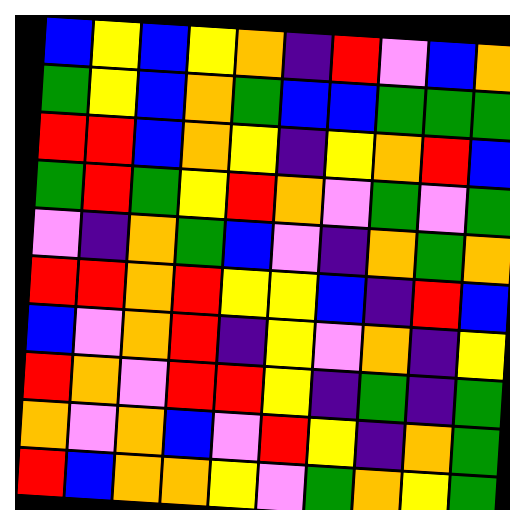[["blue", "yellow", "blue", "yellow", "orange", "indigo", "red", "violet", "blue", "orange"], ["green", "yellow", "blue", "orange", "green", "blue", "blue", "green", "green", "green"], ["red", "red", "blue", "orange", "yellow", "indigo", "yellow", "orange", "red", "blue"], ["green", "red", "green", "yellow", "red", "orange", "violet", "green", "violet", "green"], ["violet", "indigo", "orange", "green", "blue", "violet", "indigo", "orange", "green", "orange"], ["red", "red", "orange", "red", "yellow", "yellow", "blue", "indigo", "red", "blue"], ["blue", "violet", "orange", "red", "indigo", "yellow", "violet", "orange", "indigo", "yellow"], ["red", "orange", "violet", "red", "red", "yellow", "indigo", "green", "indigo", "green"], ["orange", "violet", "orange", "blue", "violet", "red", "yellow", "indigo", "orange", "green"], ["red", "blue", "orange", "orange", "yellow", "violet", "green", "orange", "yellow", "green"]]